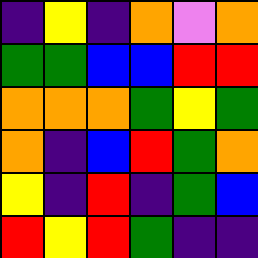[["indigo", "yellow", "indigo", "orange", "violet", "orange"], ["green", "green", "blue", "blue", "red", "red"], ["orange", "orange", "orange", "green", "yellow", "green"], ["orange", "indigo", "blue", "red", "green", "orange"], ["yellow", "indigo", "red", "indigo", "green", "blue"], ["red", "yellow", "red", "green", "indigo", "indigo"]]